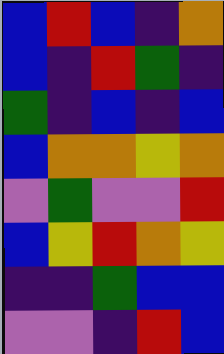[["blue", "red", "blue", "indigo", "orange"], ["blue", "indigo", "red", "green", "indigo"], ["green", "indigo", "blue", "indigo", "blue"], ["blue", "orange", "orange", "yellow", "orange"], ["violet", "green", "violet", "violet", "red"], ["blue", "yellow", "red", "orange", "yellow"], ["indigo", "indigo", "green", "blue", "blue"], ["violet", "violet", "indigo", "red", "blue"]]